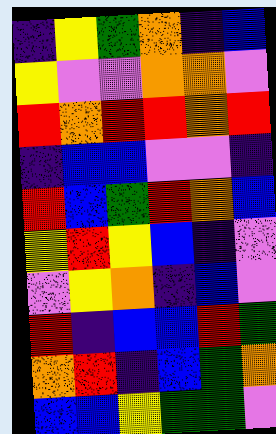[["indigo", "yellow", "green", "orange", "indigo", "blue"], ["yellow", "violet", "violet", "orange", "orange", "violet"], ["red", "orange", "red", "red", "orange", "red"], ["indigo", "blue", "blue", "violet", "violet", "indigo"], ["red", "blue", "green", "red", "orange", "blue"], ["yellow", "red", "yellow", "blue", "indigo", "violet"], ["violet", "yellow", "orange", "indigo", "blue", "violet"], ["red", "indigo", "blue", "blue", "red", "green"], ["orange", "red", "indigo", "blue", "green", "orange"], ["blue", "blue", "yellow", "green", "green", "violet"]]